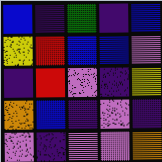[["blue", "indigo", "green", "indigo", "blue"], ["yellow", "red", "blue", "blue", "violet"], ["indigo", "red", "violet", "indigo", "yellow"], ["orange", "blue", "indigo", "violet", "indigo"], ["violet", "indigo", "violet", "violet", "orange"]]